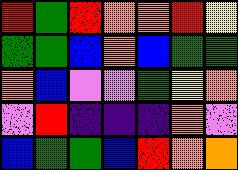[["red", "green", "red", "orange", "orange", "red", "yellow"], ["green", "green", "blue", "orange", "blue", "green", "green"], ["orange", "blue", "violet", "violet", "green", "yellow", "orange"], ["violet", "red", "indigo", "indigo", "indigo", "orange", "violet"], ["blue", "green", "green", "blue", "red", "orange", "orange"]]